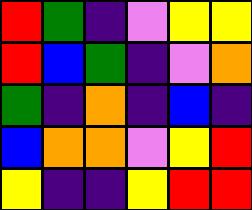[["red", "green", "indigo", "violet", "yellow", "yellow"], ["red", "blue", "green", "indigo", "violet", "orange"], ["green", "indigo", "orange", "indigo", "blue", "indigo"], ["blue", "orange", "orange", "violet", "yellow", "red"], ["yellow", "indigo", "indigo", "yellow", "red", "red"]]